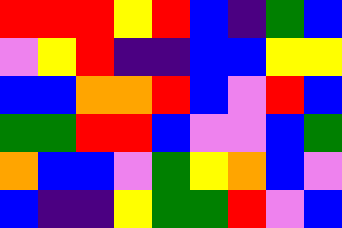[["red", "red", "red", "yellow", "red", "blue", "indigo", "green", "blue"], ["violet", "yellow", "red", "indigo", "indigo", "blue", "blue", "yellow", "yellow"], ["blue", "blue", "orange", "orange", "red", "blue", "violet", "red", "blue"], ["green", "green", "red", "red", "blue", "violet", "violet", "blue", "green"], ["orange", "blue", "blue", "violet", "green", "yellow", "orange", "blue", "violet"], ["blue", "indigo", "indigo", "yellow", "green", "green", "red", "violet", "blue"]]